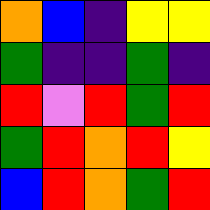[["orange", "blue", "indigo", "yellow", "yellow"], ["green", "indigo", "indigo", "green", "indigo"], ["red", "violet", "red", "green", "red"], ["green", "red", "orange", "red", "yellow"], ["blue", "red", "orange", "green", "red"]]